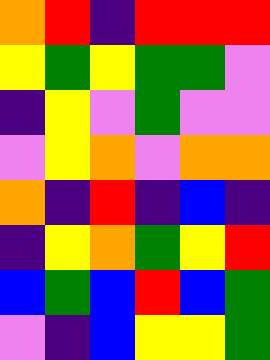[["orange", "red", "indigo", "red", "red", "red"], ["yellow", "green", "yellow", "green", "green", "violet"], ["indigo", "yellow", "violet", "green", "violet", "violet"], ["violet", "yellow", "orange", "violet", "orange", "orange"], ["orange", "indigo", "red", "indigo", "blue", "indigo"], ["indigo", "yellow", "orange", "green", "yellow", "red"], ["blue", "green", "blue", "red", "blue", "green"], ["violet", "indigo", "blue", "yellow", "yellow", "green"]]